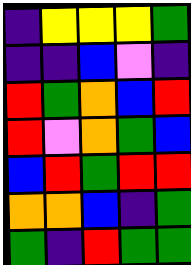[["indigo", "yellow", "yellow", "yellow", "green"], ["indigo", "indigo", "blue", "violet", "indigo"], ["red", "green", "orange", "blue", "red"], ["red", "violet", "orange", "green", "blue"], ["blue", "red", "green", "red", "red"], ["orange", "orange", "blue", "indigo", "green"], ["green", "indigo", "red", "green", "green"]]